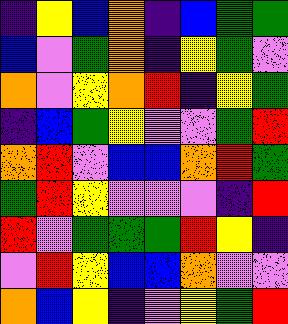[["indigo", "yellow", "blue", "orange", "indigo", "blue", "green", "green"], ["blue", "violet", "green", "orange", "indigo", "yellow", "green", "violet"], ["orange", "violet", "yellow", "orange", "red", "indigo", "yellow", "green"], ["indigo", "blue", "green", "yellow", "violet", "violet", "green", "red"], ["orange", "red", "violet", "blue", "blue", "orange", "red", "green"], ["green", "red", "yellow", "violet", "violet", "violet", "indigo", "red"], ["red", "violet", "green", "green", "green", "red", "yellow", "indigo"], ["violet", "red", "yellow", "blue", "blue", "orange", "violet", "violet"], ["orange", "blue", "yellow", "indigo", "violet", "yellow", "green", "red"]]